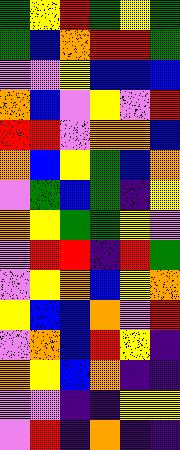[["green", "yellow", "red", "green", "yellow", "green"], ["green", "blue", "orange", "red", "red", "green"], ["violet", "violet", "yellow", "blue", "blue", "blue"], ["orange", "blue", "violet", "yellow", "violet", "red"], ["red", "red", "violet", "orange", "orange", "blue"], ["orange", "blue", "yellow", "green", "blue", "orange"], ["violet", "green", "blue", "green", "indigo", "yellow"], ["orange", "yellow", "green", "green", "yellow", "violet"], ["violet", "red", "red", "indigo", "red", "green"], ["violet", "yellow", "orange", "blue", "yellow", "orange"], ["yellow", "blue", "blue", "orange", "violet", "red"], ["violet", "orange", "blue", "red", "yellow", "indigo"], ["orange", "yellow", "blue", "orange", "indigo", "indigo"], ["violet", "violet", "indigo", "indigo", "yellow", "yellow"], ["violet", "red", "indigo", "orange", "indigo", "indigo"]]